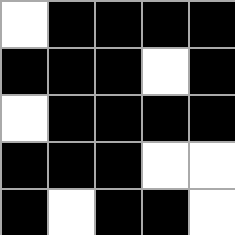[["white", "black", "black", "black", "black"], ["black", "black", "black", "white", "black"], ["white", "black", "black", "black", "black"], ["black", "black", "black", "white", "white"], ["black", "white", "black", "black", "white"]]